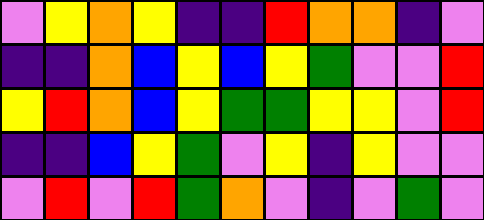[["violet", "yellow", "orange", "yellow", "indigo", "indigo", "red", "orange", "orange", "indigo", "violet"], ["indigo", "indigo", "orange", "blue", "yellow", "blue", "yellow", "green", "violet", "violet", "red"], ["yellow", "red", "orange", "blue", "yellow", "green", "green", "yellow", "yellow", "violet", "red"], ["indigo", "indigo", "blue", "yellow", "green", "violet", "yellow", "indigo", "yellow", "violet", "violet"], ["violet", "red", "violet", "red", "green", "orange", "violet", "indigo", "violet", "green", "violet"]]